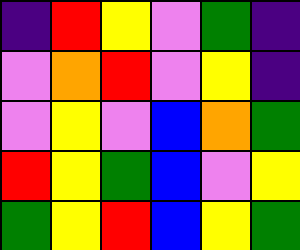[["indigo", "red", "yellow", "violet", "green", "indigo"], ["violet", "orange", "red", "violet", "yellow", "indigo"], ["violet", "yellow", "violet", "blue", "orange", "green"], ["red", "yellow", "green", "blue", "violet", "yellow"], ["green", "yellow", "red", "blue", "yellow", "green"]]